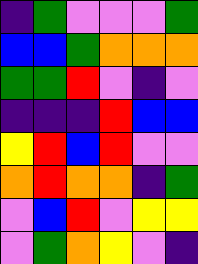[["indigo", "green", "violet", "violet", "violet", "green"], ["blue", "blue", "green", "orange", "orange", "orange"], ["green", "green", "red", "violet", "indigo", "violet"], ["indigo", "indigo", "indigo", "red", "blue", "blue"], ["yellow", "red", "blue", "red", "violet", "violet"], ["orange", "red", "orange", "orange", "indigo", "green"], ["violet", "blue", "red", "violet", "yellow", "yellow"], ["violet", "green", "orange", "yellow", "violet", "indigo"]]